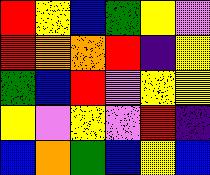[["red", "yellow", "blue", "green", "yellow", "violet"], ["red", "orange", "orange", "red", "indigo", "yellow"], ["green", "blue", "red", "violet", "yellow", "yellow"], ["yellow", "violet", "yellow", "violet", "red", "indigo"], ["blue", "orange", "green", "blue", "yellow", "blue"]]